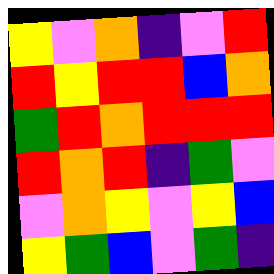[["yellow", "violet", "orange", "indigo", "violet", "red"], ["red", "yellow", "red", "red", "blue", "orange"], ["green", "red", "orange", "red", "red", "red"], ["red", "orange", "red", "indigo", "green", "violet"], ["violet", "orange", "yellow", "violet", "yellow", "blue"], ["yellow", "green", "blue", "violet", "green", "indigo"]]